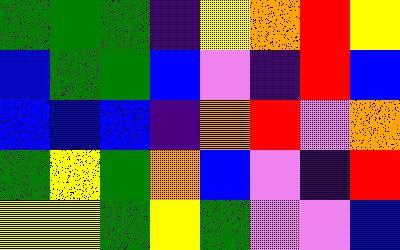[["green", "green", "green", "indigo", "yellow", "orange", "red", "yellow"], ["blue", "green", "green", "blue", "violet", "indigo", "red", "blue"], ["blue", "blue", "blue", "indigo", "orange", "red", "violet", "orange"], ["green", "yellow", "green", "orange", "blue", "violet", "indigo", "red"], ["yellow", "yellow", "green", "yellow", "green", "violet", "violet", "blue"]]